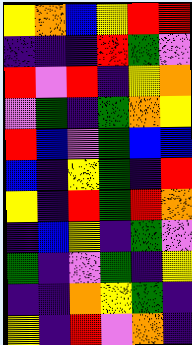[["yellow", "orange", "blue", "yellow", "red", "red"], ["indigo", "indigo", "indigo", "red", "green", "violet"], ["red", "violet", "red", "indigo", "yellow", "orange"], ["violet", "green", "indigo", "green", "orange", "yellow"], ["red", "blue", "violet", "green", "blue", "blue"], ["blue", "indigo", "yellow", "green", "indigo", "red"], ["yellow", "indigo", "red", "green", "red", "orange"], ["indigo", "blue", "yellow", "indigo", "green", "violet"], ["green", "indigo", "violet", "green", "indigo", "yellow"], ["indigo", "indigo", "orange", "yellow", "green", "indigo"], ["yellow", "indigo", "red", "violet", "orange", "indigo"]]